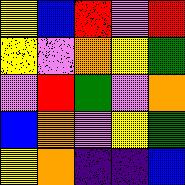[["yellow", "blue", "red", "violet", "red"], ["yellow", "violet", "orange", "yellow", "green"], ["violet", "red", "green", "violet", "orange"], ["blue", "orange", "violet", "yellow", "green"], ["yellow", "orange", "indigo", "indigo", "blue"]]